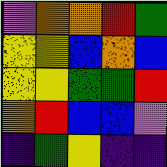[["violet", "orange", "orange", "red", "green"], ["yellow", "yellow", "blue", "orange", "blue"], ["yellow", "yellow", "green", "green", "red"], ["orange", "red", "blue", "blue", "violet"], ["indigo", "green", "yellow", "indigo", "indigo"]]